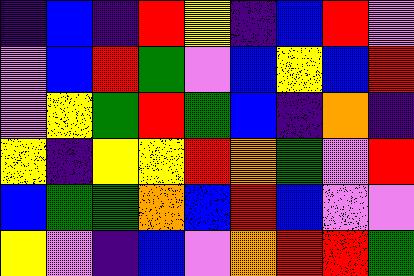[["indigo", "blue", "indigo", "red", "yellow", "indigo", "blue", "red", "violet"], ["violet", "blue", "red", "green", "violet", "blue", "yellow", "blue", "red"], ["violet", "yellow", "green", "red", "green", "blue", "indigo", "orange", "indigo"], ["yellow", "indigo", "yellow", "yellow", "red", "orange", "green", "violet", "red"], ["blue", "green", "green", "orange", "blue", "red", "blue", "violet", "violet"], ["yellow", "violet", "indigo", "blue", "violet", "orange", "red", "red", "green"]]